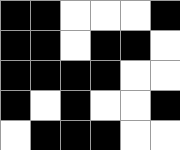[["black", "black", "white", "white", "white", "black"], ["black", "black", "white", "black", "black", "white"], ["black", "black", "black", "black", "white", "white"], ["black", "white", "black", "white", "white", "black"], ["white", "black", "black", "black", "white", "white"]]